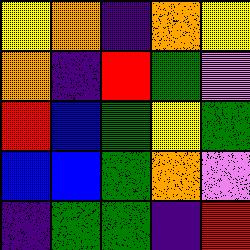[["yellow", "orange", "indigo", "orange", "yellow"], ["orange", "indigo", "red", "green", "violet"], ["red", "blue", "green", "yellow", "green"], ["blue", "blue", "green", "orange", "violet"], ["indigo", "green", "green", "indigo", "red"]]